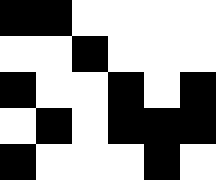[["black", "black", "white", "white", "white", "white"], ["white", "white", "black", "white", "white", "white"], ["black", "white", "white", "black", "white", "black"], ["white", "black", "white", "black", "black", "black"], ["black", "white", "white", "white", "black", "white"]]